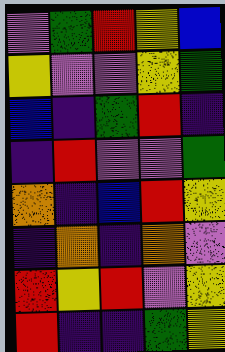[["violet", "green", "red", "yellow", "blue"], ["yellow", "violet", "violet", "yellow", "green"], ["blue", "indigo", "green", "red", "indigo"], ["indigo", "red", "violet", "violet", "green"], ["orange", "indigo", "blue", "red", "yellow"], ["indigo", "orange", "indigo", "orange", "violet"], ["red", "yellow", "red", "violet", "yellow"], ["red", "indigo", "indigo", "green", "yellow"]]